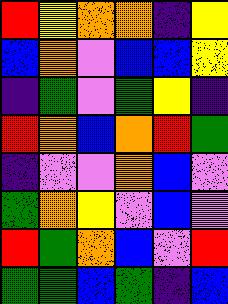[["red", "yellow", "orange", "orange", "indigo", "yellow"], ["blue", "orange", "violet", "blue", "blue", "yellow"], ["indigo", "green", "violet", "green", "yellow", "indigo"], ["red", "orange", "blue", "orange", "red", "green"], ["indigo", "violet", "violet", "orange", "blue", "violet"], ["green", "orange", "yellow", "violet", "blue", "violet"], ["red", "green", "orange", "blue", "violet", "red"], ["green", "green", "blue", "green", "indigo", "blue"]]